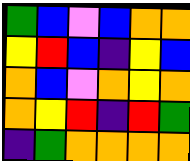[["green", "blue", "violet", "blue", "orange", "orange"], ["yellow", "red", "blue", "indigo", "yellow", "blue"], ["orange", "blue", "violet", "orange", "yellow", "orange"], ["orange", "yellow", "red", "indigo", "red", "green"], ["indigo", "green", "orange", "orange", "orange", "orange"]]